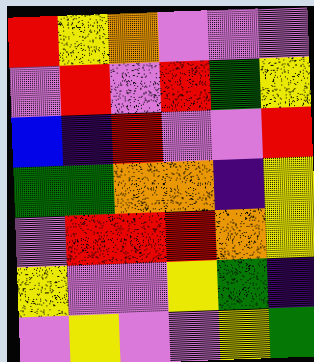[["red", "yellow", "orange", "violet", "violet", "violet"], ["violet", "red", "violet", "red", "green", "yellow"], ["blue", "indigo", "red", "violet", "violet", "red"], ["green", "green", "orange", "orange", "indigo", "yellow"], ["violet", "red", "red", "red", "orange", "yellow"], ["yellow", "violet", "violet", "yellow", "green", "indigo"], ["violet", "yellow", "violet", "violet", "yellow", "green"]]